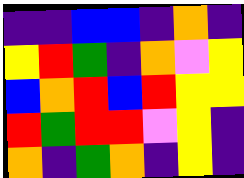[["indigo", "indigo", "blue", "blue", "indigo", "orange", "indigo"], ["yellow", "red", "green", "indigo", "orange", "violet", "yellow"], ["blue", "orange", "red", "blue", "red", "yellow", "yellow"], ["red", "green", "red", "red", "violet", "yellow", "indigo"], ["orange", "indigo", "green", "orange", "indigo", "yellow", "indigo"]]